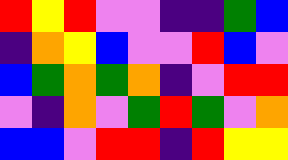[["red", "yellow", "red", "violet", "violet", "indigo", "indigo", "green", "blue"], ["indigo", "orange", "yellow", "blue", "violet", "violet", "red", "blue", "violet"], ["blue", "green", "orange", "green", "orange", "indigo", "violet", "red", "red"], ["violet", "indigo", "orange", "violet", "green", "red", "green", "violet", "orange"], ["blue", "blue", "violet", "red", "red", "indigo", "red", "yellow", "yellow"]]